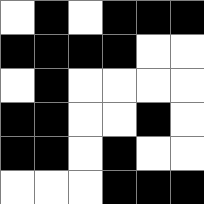[["white", "black", "white", "black", "black", "black"], ["black", "black", "black", "black", "white", "white"], ["white", "black", "white", "white", "white", "white"], ["black", "black", "white", "white", "black", "white"], ["black", "black", "white", "black", "white", "white"], ["white", "white", "white", "black", "black", "black"]]